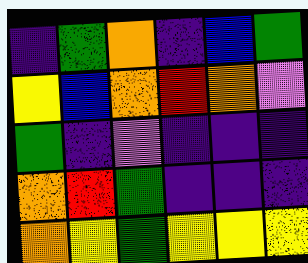[["indigo", "green", "orange", "indigo", "blue", "green"], ["yellow", "blue", "orange", "red", "orange", "violet"], ["green", "indigo", "violet", "indigo", "indigo", "indigo"], ["orange", "red", "green", "indigo", "indigo", "indigo"], ["orange", "yellow", "green", "yellow", "yellow", "yellow"]]